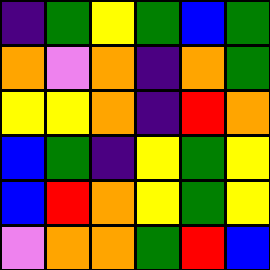[["indigo", "green", "yellow", "green", "blue", "green"], ["orange", "violet", "orange", "indigo", "orange", "green"], ["yellow", "yellow", "orange", "indigo", "red", "orange"], ["blue", "green", "indigo", "yellow", "green", "yellow"], ["blue", "red", "orange", "yellow", "green", "yellow"], ["violet", "orange", "orange", "green", "red", "blue"]]